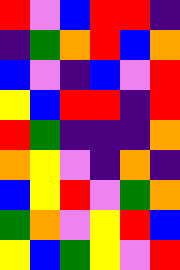[["red", "violet", "blue", "red", "red", "indigo"], ["indigo", "green", "orange", "red", "blue", "orange"], ["blue", "violet", "indigo", "blue", "violet", "red"], ["yellow", "blue", "red", "red", "indigo", "red"], ["red", "green", "indigo", "indigo", "indigo", "orange"], ["orange", "yellow", "violet", "indigo", "orange", "indigo"], ["blue", "yellow", "red", "violet", "green", "orange"], ["green", "orange", "violet", "yellow", "red", "blue"], ["yellow", "blue", "green", "yellow", "violet", "red"]]